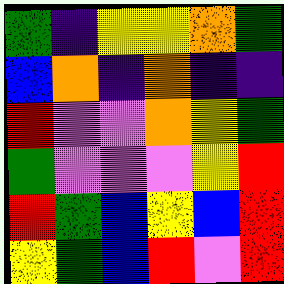[["green", "indigo", "yellow", "yellow", "orange", "green"], ["blue", "orange", "indigo", "orange", "indigo", "indigo"], ["red", "violet", "violet", "orange", "yellow", "green"], ["green", "violet", "violet", "violet", "yellow", "red"], ["red", "green", "blue", "yellow", "blue", "red"], ["yellow", "green", "blue", "red", "violet", "red"]]